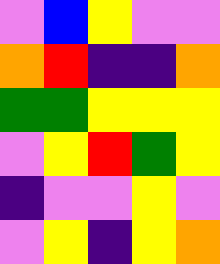[["violet", "blue", "yellow", "violet", "violet"], ["orange", "red", "indigo", "indigo", "orange"], ["green", "green", "yellow", "yellow", "yellow"], ["violet", "yellow", "red", "green", "yellow"], ["indigo", "violet", "violet", "yellow", "violet"], ["violet", "yellow", "indigo", "yellow", "orange"]]